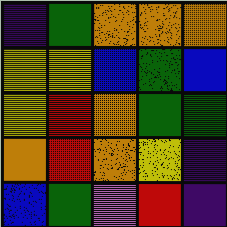[["indigo", "green", "orange", "orange", "orange"], ["yellow", "yellow", "blue", "green", "blue"], ["yellow", "red", "orange", "green", "green"], ["orange", "red", "orange", "yellow", "indigo"], ["blue", "green", "violet", "red", "indigo"]]